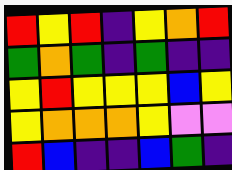[["red", "yellow", "red", "indigo", "yellow", "orange", "red"], ["green", "orange", "green", "indigo", "green", "indigo", "indigo"], ["yellow", "red", "yellow", "yellow", "yellow", "blue", "yellow"], ["yellow", "orange", "orange", "orange", "yellow", "violet", "violet"], ["red", "blue", "indigo", "indigo", "blue", "green", "indigo"]]